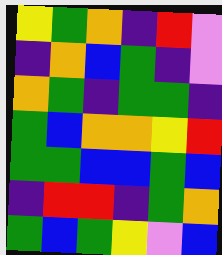[["yellow", "green", "orange", "indigo", "red", "violet"], ["indigo", "orange", "blue", "green", "indigo", "violet"], ["orange", "green", "indigo", "green", "green", "indigo"], ["green", "blue", "orange", "orange", "yellow", "red"], ["green", "green", "blue", "blue", "green", "blue"], ["indigo", "red", "red", "indigo", "green", "orange"], ["green", "blue", "green", "yellow", "violet", "blue"]]